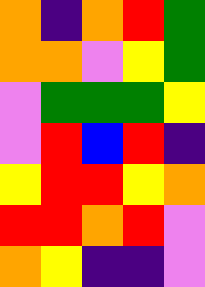[["orange", "indigo", "orange", "red", "green"], ["orange", "orange", "violet", "yellow", "green"], ["violet", "green", "green", "green", "yellow"], ["violet", "red", "blue", "red", "indigo"], ["yellow", "red", "red", "yellow", "orange"], ["red", "red", "orange", "red", "violet"], ["orange", "yellow", "indigo", "indigo", "violet"]]